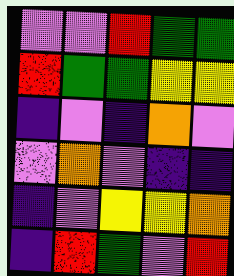[["violet", "violet", "red", "green", "green"], ["red", "green", "green", "yellow", "yellow"], ["indigo", "violet", "indigo", "orange", "violet"], ["violet", "orange", "violet", "indigo", "indigo"], ["indigo", "violet", "yellow", "yellow", "orange"], ["indigo", "red", "green", "violet", "red"]]